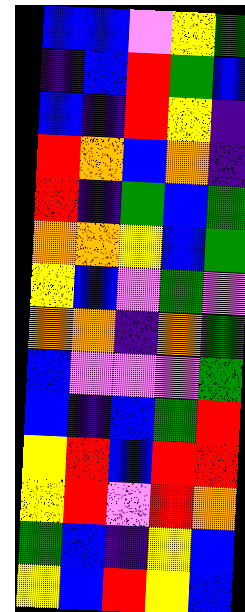[["blue", "blue", "violet", "yellow", "green"], ["indigo", "blue", "red", "green", "blue"], ["blue", "indigo", "red", "yellow", "indigo"], ["red", "orange", "blue", "orange", "indigo"], ["red", "indigo", "green", "blue", "green"], ["orange", "orange", "yellow", "blue", "green"], ["yellow", "blue", "violet", "green", "violet"], ["orange", "orange", "indigo", "orange", "green"], ["blue", "violet", "violet", "violet", "green"], ["blue", "indigo", "blue", "green", "red"], ["yellow", "red", "blue", "red", "red"], ["yellow", "red", "violet", "red", "orange"], ["green", "blue", "indigo", "yellow", "blue"], ["yellow", "blue", "red", "yellow", "blue"]]